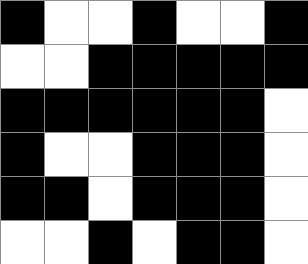[["black", "white", "white", "black", "white", "white", "black"], ["white", "white", "black", "black", "black", "black", "black"], ["black", "black", "black", "black", "black", "black", "white"], ["black", "white", "white", "black", "black", "black", "white"], ["black", "black", "white", "black", "black", "black", "white"], ["white", "white", "black", "white", "black", "black", "white"]]